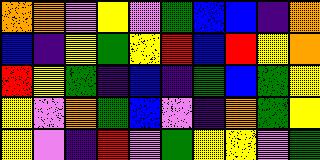[["orange", "orange", "violet", "yellow", "violet", "green", "blue", "blue", "indigo", "orange"], ["blue", "indigo", "yellow", "green", "yellow", "red", "blue", "red", "yellow", "orange"], ["red", "yellow", "green", "indigo", "blue", "indigo", "green", "blue", "green", "yellow"], ["yellow", "violet", "orange", "green", "blue", "violet", "indigo", "orange", "green", "yellow"], ["yellow", "violet", "indigo", "red", "violet", "green", "yellow", "yellow", "violet", "green"]]